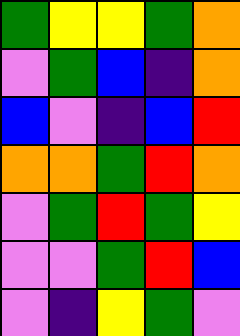[["green", "yellow", "yellow", "green", "orange"], ["violet", "green", "blue", "indigo", "orange"], ["blue", "violet", "indigo", "blue", "red"], ["orange", "orange", "green", "red", "orange"], ["violet", "green", "red", "green", "yellow"], ["violet", "violet", "green", "red", "blue"], ["violet", "indigo", "yellow", "green", "violet"]]